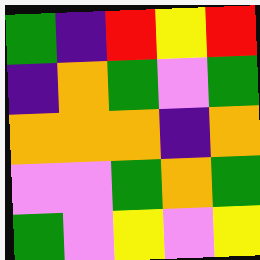[["green", "indigo", "red", "yellow", "red"], ["indigo", "orange", "green", "violet", "green"], ["orange", "orange", "orange", "indigo", "orange"], ["violet", "violet", "green", "orange", "green"], ["green", "violet", "yellow", "violet", "yellow"]]